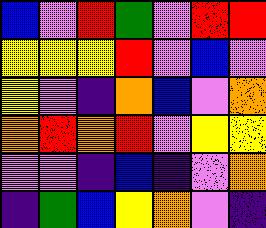[["blue", "violet", "red", "green", "violet", "red", "red"], ["yellow", "yellow", "yellow", "red", "violet", "blue", "violet"], ["yellow", "violet", "indigo", "orange", "blue", "violet", "orange"], ["orange", "red", "orange", "red", "violet", "yellow", "yellow"], ["violet", "violet", "indigo", "blue", "indigo", "violet", "orange"], ["indigo", "green", "blue", "yellow", "orange", "violet", "indigo"]]